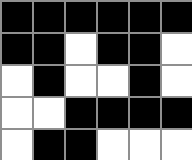[["black", "black", "black", "black", "black", "black"], ["black", "black", "white", "black", "black", "white"], ["white", "black", "white", "white", "black", "white"], ["white", "white", "black", "black", "black", "black"], ["white", "black", "black", "white", "white", "white"]]